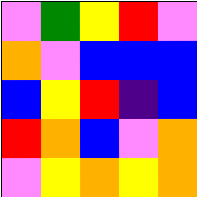[["violet", "green", "yellow", "red", "violet"], ["orange", "violet", "blue", "blue", "blue"], ["blue", "yellow", "red", "indigo", "blue"], ["red", "orange", "blue", "violet", "orange"], ["violet", "yellow", "orange", "yellow", "orange"]]